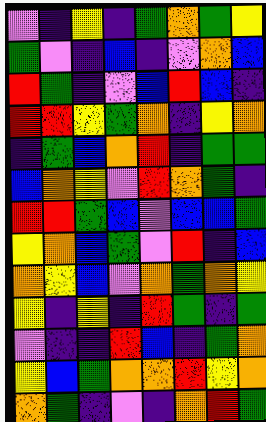[["violet", "indigo", "yellow", "indigo", "green", "orange", "green", "yellow"], ["green", "violet", "indigo", "blue", "indigo", "violet", "orange", "blue"], ["red", "green", "indigo", "violet", "blue", "red", "blue", "indigo"], ["red", "red", "yellow", "green", "orange", "indigo", "yellow", "orange"], ["indigo", "green", "blue", "orange", "red", "indigo", "green", "green"], ["blue", "orange", "yellow", "violet", "red", "orange", "green", "indigo"], ["red", "red", "green", "blue", "violet", "blue", "blue", "green"], ["yellow", "orange", "blue", "green", "violet", "red", "indigo", "blue"], ["orange", "yellow", "blue", "violet", "orange", "green", "orange", "yellow"], ["yellow", "indigo", "yellow", "indigo", "red", "green", "indigo", "green"], ["violet", "indigo", "indigo", "red", "blue", "indigo", "green", "orange"], ["yellow", "blue", "green", "orange", "orange", "red", "yellow", "orange"], ["orange", "green", "indigo", "violet", "indigo", "orange", "red", "green"]]